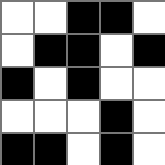[["white", "white", "black", "black", "white"], ["white", "black", "black", "white", "black"], ["black", "white", "black", "white", "white"], ["white", "white", "white", "black", "white"], ["black", "black", "white", "black", "white"]]